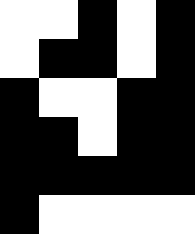[["white", "white", "black", "white", "black"], ["white", "black", "black", "white", "black"], ["black", "white", "white", "black", "black"], ["black", "black", "white", "black", "black"], ["black", "black", "black", "black", "black"], ["black", "white", "white", "white", "white"]]